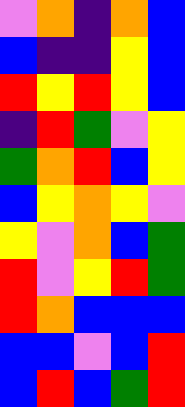[["violet", "orange", "indigo", "orange", "blue"], ["blue", "indigo", "indigo", "yellow", "blue"], ["red", "yellow", "red", "yellow", "blue"], ["indigo", "red", "green", "violet", "yellow"], ["green", "orange", "red", "blue", "yellow"], ["blue", "yellow", "orange", "yellow", "violet"], ["yellow", "violet", "orange", "blue", "green"], ["red", "violet", "yellow", "red", "green"], ["red", "orange", "blue", "blue", "blue"], ["blue", "blue", "violet", "blue", "red"], ["blue", "red", "blue", "green", "red"]]